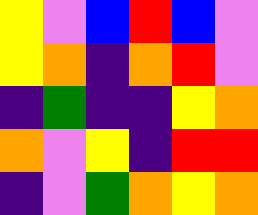[["yellow", "violet", "blue", "red", "blue", "violet"], ["yellow", "orange", "indigo", "orange", "red", "violet"], ["indigo", "green", "indigo", "indigo", "yellow", "orange"], ["orange", "violet", "yellow", "indigo", "red", "red"], ["indigo", "violet", "green", "orange", "yellow", "orange"]]